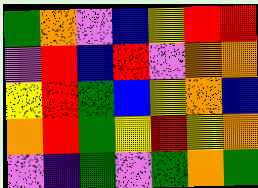[["green", "orange", "violet", "blue", "yellow", "red", "red"], ["violet", "red", "blue", "red", "violet", "orange", "orange"], ["yellow", "red", "green", "blue", "yellow", "orange", "blue"], ["orange", "red", "green", "yellow", "red", "yellow", "orange"], ["violet", "indigo", "green", "violet", "green", "orange", "green"]]